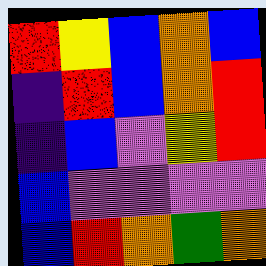[["red", "yellow", "blue", "orange", "blue"], ["indigo", "red", "blue", "orange", "red"], ["indigo", "blue", "violet", "yellow", "red"], ["blue", "violet", "violet", "violet", "violet"], ["blue", "red", "orange", "green", "orange"]]